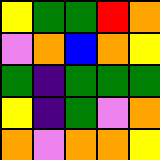[["yellow", "green", "green", "red", "orange"], ["violet", "orange", "blue", "orange", "yellow"], ["green", "indigo", "green", "green", "green"], ["yellow", "indigo", "green", "violet", "orange"], ["orange", "violet", "orange", "orange", "yellow"]]